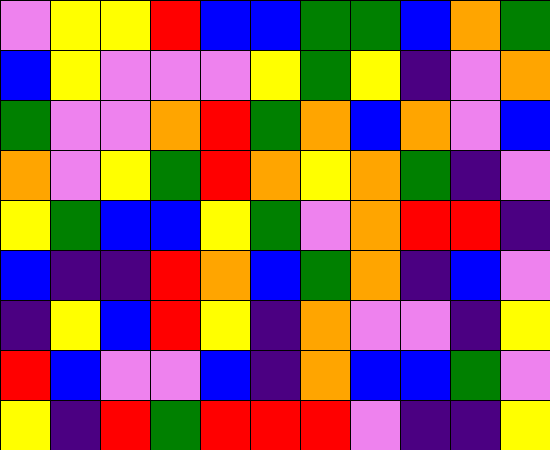[["violet", "yellow", "yellow", "red", "blue", "blue", "green", "green", "blue", "orange", "green"], ["blue", "yellow", "violet", "violet", "violet", "yellow", "green", "yellow", "indigo", "violet", "orange"], ["green", "violet", "violet", "orange", "red", "green", "orange", "blue", "orange", "violet", "blue"], ["orange", "violet", "yellow", "green", "red", "orange", "yellow", "orange", "green", "indigo", "violet"], ["yellow", "green", "blue", "blue", "yellow", "green", "violet", "orange", "red", "red", "indigo"], ["blue", "indigo", "indigo", "red", "orange", "blue", "green", "orange", "indigo", "blue", "violet"], ["indigo", "yellow", "blue", "red", "yellow", "indigo", "orange", "violet", "violet", "indigo", "yellow"], ["red", "blue", "violet", "violet", "blue", "indigo", "orange", "blue", "blue", "green", "violet"], ["yellow", "indigo", "red", "green", "red", "red", "red", "violet", "indigo", "indigo", "yellow"]]